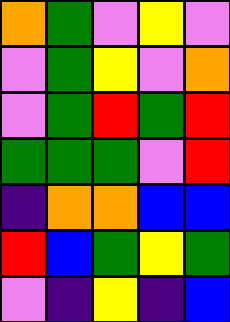[["orange", "green", "violet", "yellow", "violet"], ["violet", "green", "yellow", "violet", "orange"], ["violet", "green", "red", "green", "red"], ["green", "green", "green", "violet", "red"], ["indigo", "orange", "orange", "blue", "blue"], ["red", "blue", "green", "yellow", "green"], ["violet", "indigo", "yellow", "indigo", "blue"]]